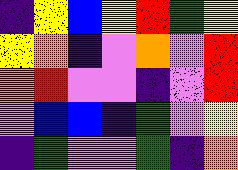[["indigo", "yellow", "blue", "yellow", "red", "green", "yellow"], ["yellow", "orange", "indigo", "violet", "orange", "violet", "red"], ["orange", "red", "violet", "violet", "indigo", "violet", "red"], ["violet", "blue", "blue", "indigo", "green", "violet", "yellow"], ["indigo", "green", "violet", "violet", "green", "indigo", "orange"]]